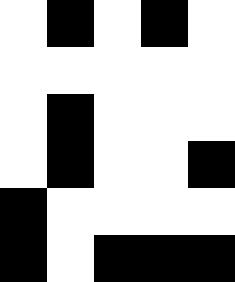[["white", "black", "white", "black", "white"], ["white", "white", "white", "white", "white"], ["white", "black", "white", "white", "white"], ["white", "black", "white", "white", "black"], ["black", "white", "white", "white", "white"], ["black", "white", "black", "black", "black"]]